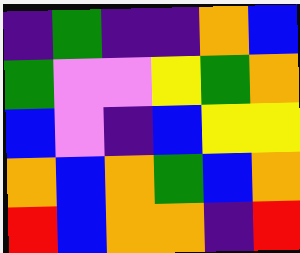[["indigo", "green", "indigo", "indigo", "orange", "blue"], ["green", "violet", "violet", "yellow", "green", "orange"], ["blue", "violet", "indigo", "blue", "yellow", "yellow"], ["orange", "blue", "orange", "green", "blue", "orange"], ["red", "blue", "orange", "orange", "indigo", "red"]]